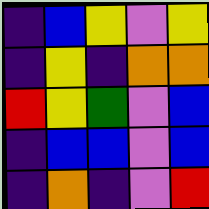[["indigo", "blue", "yellow", "violet", "yellow"], ["indigo", "yellow", "indigo", "orange", "orange"], ["red", "yellow", "green", "violet", "blue"], ["indigo", "blue", "blue", "violet", "blue"], ["indigo", "orange", "indigo", "violet", "red"]]